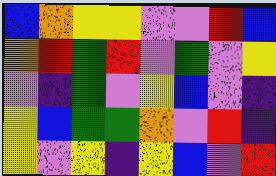[["blue", "orange", "yellow", "yellow", "violet", "violet", "red", "blue"], ["orange", "red", "green", "red", "violet", "green", "violet", "yellow"], ["violet", "indigo", "green", "violet", "yellow", "blue", "violet", "indigo"], ["yellow", "blue", "green", "green", "orange", "violet", "red", "indigo"], ["yellow", "violet", "yellow", "indigo", "yellow", "blue", "violet", "red"]]